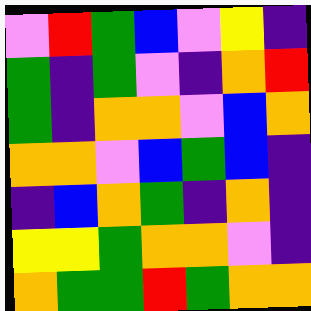[["violet", "red", "green", "blue", "violet", "yellow", "indigo"], ["green", "indigo", "green", "violet", "indigo", "orange", "red"], ["green", "indigo", "orange", "orange", "violet", "blue", "orange"], ["orange", "orange", "violet", "blue", "green", "blue", "indigo"], ["indigo", "blue", "orange", "green", "indigo", "orange", "indigo"], ["yellow", "yellow", "green", "orange", "orange", "violet", "indigo"], ["orange", "green", "green", "red", "green", "orange", "orange"]]